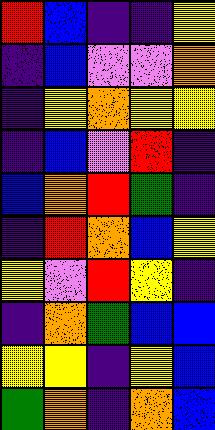[["red", "blue", "indigo", "indigo", "yellow"], ["indigo", "blue", "violet", "violet", "orange"], ["indigo", "yellow", "orange", "yellow", "yellow"], ["indigo", "blue", "violet", "red", "indigo"], ["blue", "orange", "red", "green", "indigo"], ["indigo", "red", "orange", "blue", "yellow"], ["yellow", "violet", "red", "yellow", "indigo"], ["indigo", "orange", "green", "blue", "blue"], ["yellow", "yellow", "indigo", "yellow", "blue"], ["green", "orange", "indigo", "orange", "blue"]]